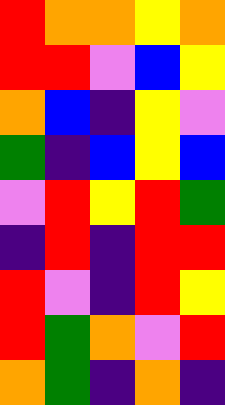[["red", "orange", "orange", "yellow", "orange"], ["red", "red", "violet", "blue", "yellow"], ["orange", "blue", "indigo", "yellow", "violet"], ["green", "indigo", "blue", "yellow", "blue"], ["violet", "red", "yellow", "red", "green"], ["indigo", "red", "indigo", "red", "red"], ["red", "violet", "indigo", "red", "yellow"], ["red", "green", "orange", "violet", "red"], ["orange", "green", "indigo", "orange", "indigo"]]